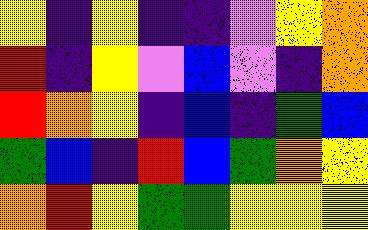[["yellow", "indigo", "yellow", "indigo", "indigo", "violet", "yellow", "orange"], ["red", "indigo", "yellow", "violet", "blue", "violet", "indigo", "orange"], ["red", "orange", "yellow", "indigo", "blue", "indigo", "green", "blue"], ["green", "blue", "indigo", "red", "blue", "green", "orange", "yellow"], ["orange", "red", "yellow", "green", "green", "yellow", "yellow", "yellow"]]